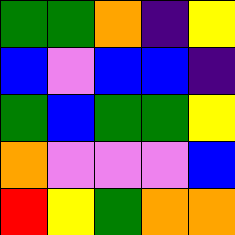[["green", "green", "orange", "indigo", "yellow"], ["blue", "violet", "blue", "blue", "indigo"], ["green", "blue", "green", "green", "yellow"], ["orange", "violet", "violet", "violet", "blue"], ["red", "yellow", "green", "orange", "orange"]]